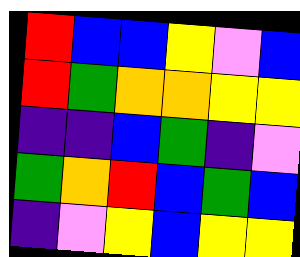[["red", "blue", "blue", "yellow", "violet", "blue"], ["red", "green", "orange", "orange", "yellow", "yellow"], ["indigo", "indigo", "blue", "green", "indigo", "violet"], ["green", "orange", "red", "blue", "green", "blue"], ["indigo", "violet", "yellow", "blue", "yellow", "yellow"]]